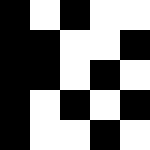[["black", "white", "black", "white", "white"], ["black", "black", "white", "white", "black"], ["black", "black", "white", "black", "white"], ["black", "white", "black", "white", "black"], ["black", "white", "white", "black", "white"]]